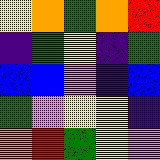[["yellow", "orange", "green", "orange", "red"], ["indigo", "green", "yellow", "indigo", "green"], ["blue", "blue", "violet", "indigo", "blue"], ["green", "violet", "yellow", "yellow", "indigo"], ["orange", "red", "green", "yellow", "violet"]]